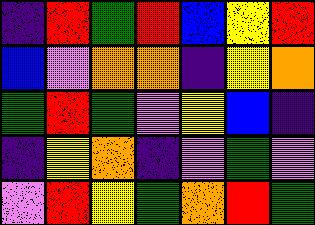[["indigo", "red", "green", "red", "blue", "yellow", "red"], ["blue", "violet", "orange", "orange", "indigo", "yellow", "orange"], ["green", "red", "green", "violet", "yellow", "blue", "indigo"], ["indigo", "yellow", "orange", "indigo", "violet", "green", "violet"], ["violet", "red", "yellow", "green", "orange", "red", "green"]]